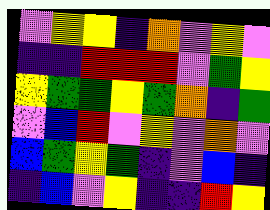[["violet", "yellow", "yellow", "indigo", "orange", "violet", "yellow", "violet"], ["indigo", "indigo", "red", "red", "red", "violet", "green", "yellow"], ["yellow", "green", "green", "yellow", "green", "orange", "indigo", "green"], ["violet", "blue", "red", "violet", "yellow", "violet", "orange", "violet"], ["blue", "green", "yellow", "green", "indigo", "violet", "blue", "indigo"], ["indigo", "blue", "violet", "yellow", "indigo", "indigo", "red", "yellow"]]